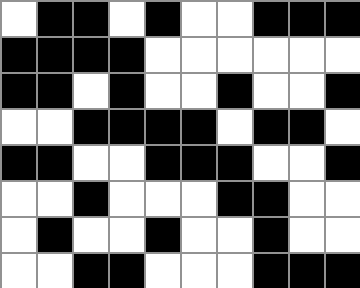[["white", "black", "black", "white", "black", "white", "white", "black", "black", "black"], ["black", "black", "black", "black", "white", "white", "white", "white", "white", "white"], ["black", "black", "white", "black", "white", "white", "black", "white", "white", "black"], ["white", "white", "black", "black", "black", "black", "white", "black", "black", "white"], ["black", "black", "white", "white", "black", "black", "black", "white", "white", "black"], ["white", "white", "black", "white", "white", "white", "black", "black", "white", "white"], ["white", "black", "white", "white", "black", "white", "white", "black", "white", "white"], ["white", "white", "black", "black", "white", "white", "white", "black", "black", "black"]]